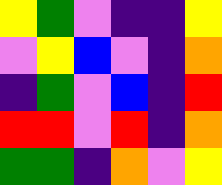[["yellow", "green", "violet", "indigo", "indigo", "yellow"], ["violet", "yellow", "blue", "violet", "indigo", "orange"], ["indigo", "green", "violet", "blue", "indigo", "red"], ["red", "red", "violet", "red", "indigo", "orange"], ["green", "green", "indigo", "orange", "violet", "yellow"]]